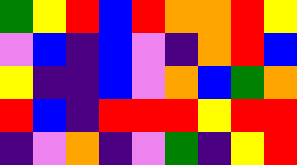[["green", "yellow", "red", "blue", "red", "orange", "orange", "red", "yellow"], ["violet", "blue", "indigo", "blue", "violet", "indigo", "orange", "red", "blue"], ["yellow", "indigo", "indigo", "blue", "violet", "orange", "blue", "green", "orange"], ["red", "blue", "indigo", "red", "red", "red", "yellow", "red", "red"], ["indigo", "violet", "orange", "indigo", "violet", "green", "indigo", "yellow", "red"]]